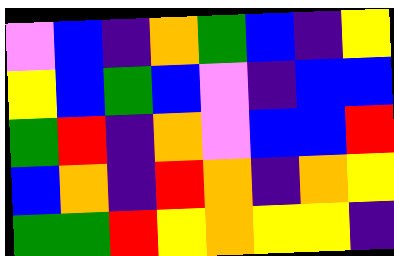[["violet", "blue", "indigo", "orange", "green", "blue", "indigo", "yellow"], ["yellow", "blue", "green", "blue", "violet", "indigo", "blue", "blue"], ["green", "red", "indigo", "orange", "violet", "blue", "blue", "red"], ["blue", "orange", "indigo", "red", "orange", "indigo", "orange", "yellow"], ["green", "green", "red", "yellow", "orange", "yellow", "yellow", "indigo"]]